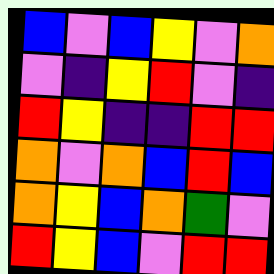[["blue", "violet", "blue", "yellow", "violet", "orange"], ["violet", "indigo", "yellow", "red", "violet", "indigo"], ["red", "yellow", "indigo", "indigo", "red", "red"], ["orange", "violet", "orange", "blue", "red", "blue"], ["orange", "yellow", "blue", "orange", "green", "violet"], ["red", "yellow", "blue", "violet", "red", "red"]]